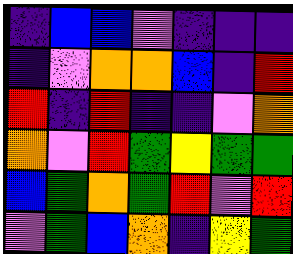[["indigo", "blue", "blue", "violet", "indigo", "indigo", "indigo"], ["indigo", "violet", "orange", "orange", "blue", "indigo", "red"], ["red", "indigo", "red", "indigo", "indigo", "violet", "orange"], ["orange", "violet", "red", "green", "yellow", "green", "green"], ["blue", "green", "orange", "green", "red", "violet", "red"], ["violet", "green", "blue", "orange", "indigo", "yellow", "green"]]